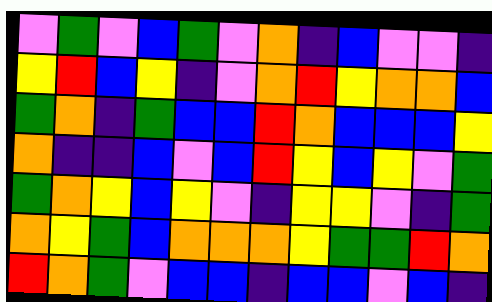[["violet", "green", "violet", "blue", "green", "violet", "orange", "indigo", "blue", "violet", "violet", "indigo"], ["yellow", "red", "blue", "yellow", "indigo", "violet", "orange", "red", "yellow", "orange", "orange", "blue"], ["green", "orange", "indigo", "green", "blue", "blue", "red", "orange", "blue", "blue", "blue", "yellow"], ["orange", "indigo", "indigo", "blue", "violet", "blue", "red", "yellow", "blue", "yellow", "violet", "green"], ["green", "orange", "yellow", "blue", "yellow", "violet", "indigo", "yellow", "yellow", "violet", "indigo", "green"], ["orange", "yellow", "green", "blue", "orange", "orange", "orange", "yellow", "green", "green", "red", "orange"], ["red", "orange", "green", "violet", "blue", "blue", "indigo", "blue", "blue", "violet", "blue", "indigo"]]